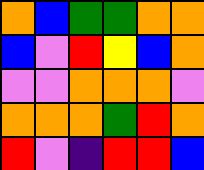[["orange", "blue", "green", "green", "orange", "orange"], ["blue", "violet", "red", "yellow", "blue", "orange"], ["violet", "violet", "orange", "orange", "orange", "violet"], ["orange", "orange", "orange", "green", "red", "orange"], ["red", "violet", "indigo", "red", "red", "blue"]]